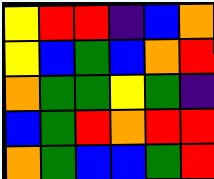[["yellow", "red", "red", "indigo", "blue", "orange"], ["yellow", "blue", "green", "blue", "orange", "red"], ["orange", "green", "green", "yellow", "green", "indigo"], ["blue", "green", "red", "orange", "red", "red"], ["orange", "green", "blue", "blue", "green", "red"]]